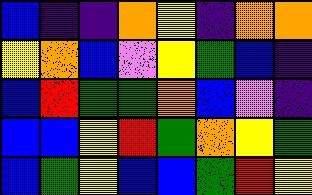[["blue", "indigo", "indigo", "orange", "yellow", "indigo", "orange", "orange"], ["yellow", "orange", "blue", "violet", "yellow", "green", "blue", "indigo"], ["blue", "red", "green", "green", "orange", "blue", "violet", "indigo"], ["blue", "blue", "yellow", "red", "green", "orange", "yellow", "green"], ["blue", "green", "yellow", "blue", "blue", "green", "red", "yellow"]]